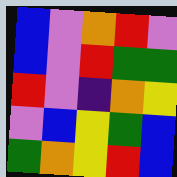[["blue", "violet", "orange", "red", "violet"], ["blue", "violet", "red", "green", "green"], ["red", "violet", "indigo", "orange", "yellow"], ["violet", "blue", "yellow", "green", "blue"], ["green", "orange", "yellow", "red", "blue"]]